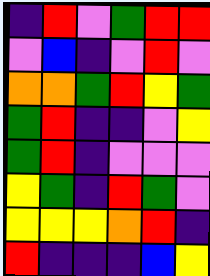[["indigo", "red", "violet", "green", "red", "red"], ["violet", "blue", "indigo", "violet", "red", "violet"], ["orange", "orange", "green", "red", "yellow", "green"], ["green", "red", "indigo", "indigo", "violet", "yellow"], ["green", "red", "indigo", "violet", "violet", "violet"], ["yellow", "green", "indigo", "red", "green", "violet"], ["yellow", "yellow", "yellow", "orange", "red", "indigo"], ["red", "indigo", "indigo", "indigo", "blue", "yellow"]]